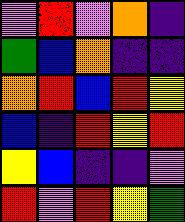[["violet", "red", "violet", "orange", "indigo"], ["green", "blue", "orange", "indigo", "indigo"], ["orange", "red", "blue", "red", "yellow"], ["blue", "indigo", "red", "yellow", "red"], ["yellow", "blue", "indigo", "indigo", "violet"], ["red", "violet", "red", "yellow", "green"]]